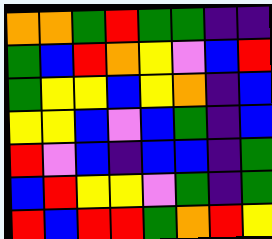[["orange", "orange", "green", "red", "green", "green", "indigo", "indigo"], ["green", "blue", "red", "orange", "yellow", "violet", "blue", "red"], ["green", "yellow", "yellow", "blue", "yellow", "orange", "indigo", "blue"], ["yellow", "yellow", "blue", "violet", "blue", "green", "indigo", "blue"], ["red", "violet", "blue", "indigo", "blue", "blue", "indigo", "green"], ["blue", "red", "yellow", "yellow", "violet", "green", "indigo", "green"], ["red", "blue", "red", "red", "green", "orange", "red", "yellow"]]